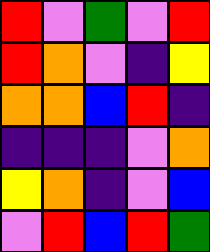[["red", "violet", "green", "violet", "red"], ["red", "orange", "violet", "indigo", "yellow"], ["orange", "orange", "blue", "red", "indigo"], ["indigo", "indigo", "indigo", "violet", "orange"], ["yellow", "orange", "indigo", "violet", "blue"], ["violet", "red", "blue", "red", "green"]]